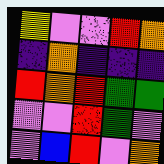[["yellow", "violet", "violet", "red", "orange"], ["indigo", "orange", "indigo", "indigo", "indigo"], ["red", "orange", "red", "green", "green"], ["violet", "violet", "red", "green", "violet"], ["violet", "blue", "red", "violet", "orange"]]